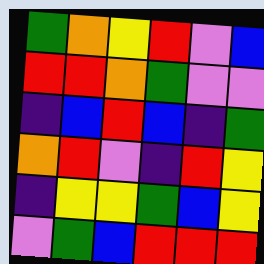[["green", "orange", "yellow", "red", "violet", "blue"], ["red", "red", "orange", "green", "violet", "violet"], ["indigo", "blue", "red", "blue", "indigo", "green"], ["orange", "red", "violet", "indigo", "red", "yellow"], ["indigo", "yellow", "yellow", "green", "blue", "yellow"], ["violet", "green", "blue", "red", "red", "red"]]